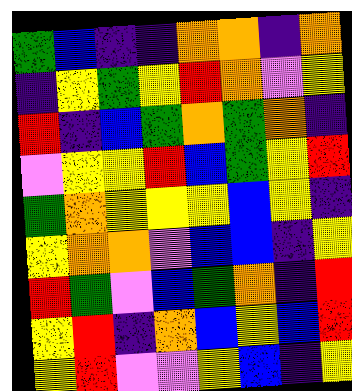[["green", "blue", "indigo", "indigo", "orange", "orange", "indigo", "orange"], ["indigo", "yellow", "green", "yellow", "red", "orange", "violet", "yellow"], ["red", "indigo", "blue", "green", "orange", "green", "orange", "indigo"], ["violet", "yellow", "yellow", "red", "blue", "green", "yellow", "red"], ["green", "orange", "yellow", "yellow", "yellow", "blue", "yellow", "indigo"], ["yellow", "orange", "orange", "violet", "blue", "blue", "indigo", "yellow"], ["red", "green", "violet", "blue", "green", "orange", "indigo", "red"], ["yellow", "red", "indigo", "orange", "blue", "yellow", "blue", "red"], ["yellow", "red", "violet", "violet", "yellow", "blue", "indigo", "yellow"]]